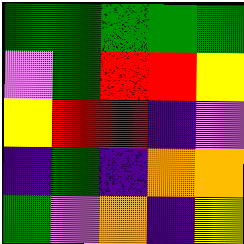[["green", "green", "green", "green", "green"], ["violet", "green", "red", "red", "yellow"], ["yellow", "red", "red", "indigo", "violet"], ["indigo", "green", "indigo", "orange", "orange"], ["green", "violet", "orange", "indigo", "yellow"]]